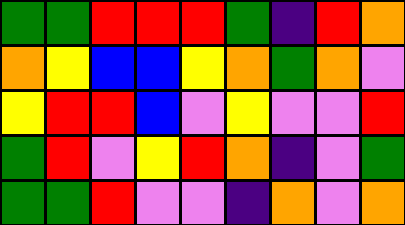[["green", "green", "red", "red", "red", "green", "indigo", "red", "orange"], ["orange", "yellow", "blue", "blue", "yellow", "orange", "green", "orange", "violet"], ["yellow", "red", "red", "blue", "violet", "yellow", "violet", "violet", "red"], ["green", "red", "violet", "yellow", "red", "orange", "indigo", "violet", "green"], ["green", "green", "red", "violet", "violet", "indigo", "orange", "violet", "orange"]]